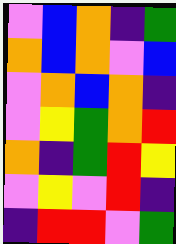[["violet", "blue", "orange", "indigo", "green"], ["orange", "blue", "orange", "violet", "blue"], ["violet", "orange", "blue", "orange", "indigo"], ["violet", "yellow", "green", "orange", "red"], ["orange", "indigo", "green", "red", "yellow"], ["violet", "yellow", "violet", "red", "indigo"], ["indigo", "red", "red", "violet", "green"]]